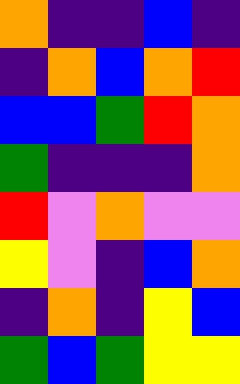[["orange", "indigo", "indigo", "blue", "indigo"], ["indigo", "orange", "blue", "orange", "red"], ["blue", "blue", "green", "red", "orange"], ["green", "indigo", "indigo", "indigo", "orange"], ["red", "violet", "orange", "violet", "violet"], ["yellow", "violet", "indigo", "blue", "orange"], ["indigo", "orange", "indigo", "yellow", "blue"], ["green", "blue", "green", "yellow", "yellow"]]